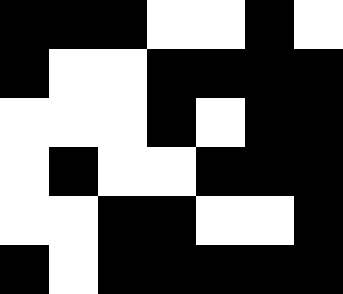[["black", "black", "black", "white", "white", "black", "white"], ["black", "white", "white", "black", "black", "black", "black"], ["white", "white", "white", "black", "white", "black", "black"], ["white", "black", "white", "white", "black", "black", "black"], ["white", "white", "black", "black", "white", "white", "black"], ["black", "white", "black", "black", "black", "black", "black"]]